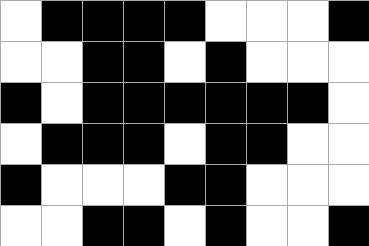[["white", "black", "black", "black", "black", "white", "white", "white", "black"], ["white", "white", "black", "black", "white", "black", "white", "white", "white"], ["black", "white", "black", "black", "black", "black", "black", "black", "white"], ["white", "black", "black", "black", "white", "black", "black", "white", "white"], ["black", "white", "white", "white", "black", "black", "white", "white", "white"], ["white", "white", "black", "black", "white", "black", "white", "white", "black"]]